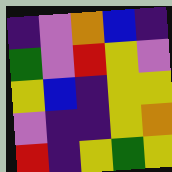[["indigo", "violet", "orange", "blue", "indigo"], ["green", "violet", "red", "yellow", "violet"], ["yellow", "blue", "indigo", "yellow", "yellow"], ["violet", "indigo", "indigo", "yellow", "orange"], ["red", "indigo", "yellow", "green", "yellow"]]